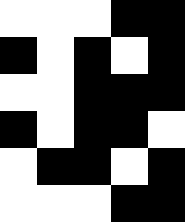[["white", "white", "white", "black", "black"], ["black", "white", "black", "white", "black"], ["white", "white", "black", "black", "black"], ["black", "white", "black", "black", "white"], ["white", "black", "black", "white", "black"], ["white", "white", "white", "black", "black"]]